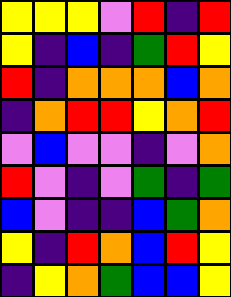[["yellow", "yellow", "yellow", "violet", "red", "indigo", "red"], ["yellow", "indigo", "blue", "indigo", "green", "red", "yellow"], ["red", "indigo", "orange", "orange", "orange", "blue", "orange"], ["indigo", "orange", "red", "red", "yellow", "orange", "red"], ["violet", "blue", "violet", "violet", "indigo", "violet", "orange"], ["red", "violet", "indigo", "violet", "green", "indigo", "green"], ["blue", "violet", "indigo", "indigo", "blue", "green", "orange"], ["yellow", "indigo", "red", "orange", "blue", "red", "yellow"], ["indigo", "yellow", "orange", "green", "blue", "blue", "yellow"]]